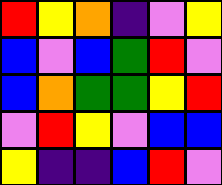[["red", "yellow", "orange", "indigo", "violet", "yellow"], ["blue", "violet", "blue", "green", "red", "violet"], ["blue", "orange", "green", "green", "yellow", "red"], ["violet", "red", "yellow", "violet", "blue", "blue"], ["yellow", "indigo", "indigo", "blue", "red", "violet"]]